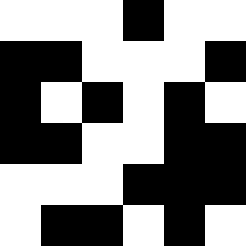[["white", "white", "white", "black", "white", "white"], ["black", "black", "white", "white", "white", "black"], ["black", "white", "black", "white", "black", "white"], ["black", "black", "white", "white", "black", "black"], ["white", "white", "white", "black", "black", "black"], ["white", "black", "black", "white", "black", "white"]]